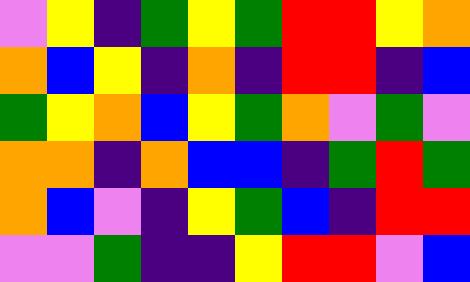[["violet", "yellow", "indigo", "green", "yellow", "green", "red", "red", "yellow", "orange"], ["orange", "blue", "yellow", "indigo", "orange", "indigo", "red", "red", "indigo", "blue"], ["green", "yellow", "orange", "blue", "yellow", "green", "orange", "violet", "green", "violet"], ["orange", "orange", "indigo", "orange", "blue", "blue", "indigo", "green", "red", "green"], ["orange", "blue", "violet", "indigo", "yellow", "green", "blue", "indigo", "red", "red"], ["violet", "violet", "green", "indigo", "indigo", "yellow", "red", "red", "violet", "blue"]]